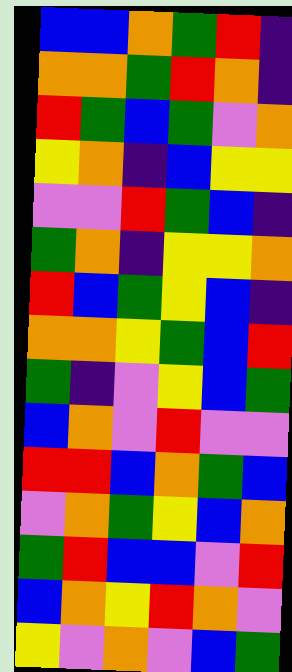[["blue", "blue", "orange", "green", "red", "indigo"], ["orange", "orange", "green", "red", "orange", "indigo"], ["red", "green", "blue", "green", "violet", "orange"], ["yellow", "orange", "indigo", "blue", "yellow", "yellow"], ["violet", "violet", "red", "green", "blue", "indigo"], ["green", "orange", "indigo", "yellow", "yellow", "orange"], ["red", "blue", "green", "yellow", "blue", "indigo"], ["orange", "orange", "yellow", "green", "blue", "red"], ["green", "indigo", "violet", "yellow", "blue", "green"], ["blue", "orange", "violet", "red", "violet", "violet"], ["red", "red", "blue", "orange", "green", "blue"], ["violet", "orange", "green", "yellow", "blue", "orange"], ["green", "red", "blue", "blue", "violet", "red"], ["blue", "orange", "yellow", "red", "orange", "violet"], ["yellow", "violet", "orange", "violet", "blue", "green"]]